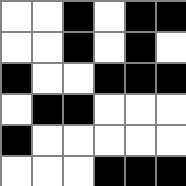[["white", "white", "black", "white", "black", "black"], ["white", "white", "black", "white", "black", "white"], ["black", "white", "white", "black", "black", "black"], ["white", "black", "black", "white", "white", "white"], ["black", "white", "white", "white", "white", "white"], ["white", "white", "white", "black", "black", "black"]]